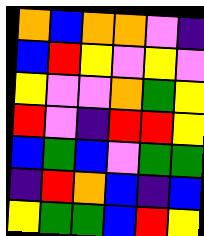[["orange", "blue", "orange", "orange", "violet", "indigo"], ["blue", "red", "yellow", "violet", "yellow", "violet"], ["yellow", "violet", "violet", "orange", "green", "yellow"], ["red", "violet", "indigo", "red", "red", "yellow"], ["blue", "green", "blue", "violet", "green", "green"], ["indigo", "red", "orange", "blue", "indigo", "blue"], ["yellow", "green", "green", "blue", "red", "yellow"]]